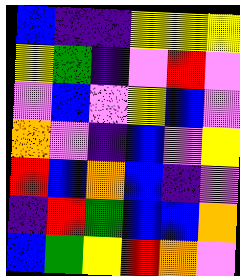[["blue", "indigo", "indigo", "yellow", "yellow", "yellow"], ["yellow", "green", "indigo", "violet", "red", "violet"], ["violet", "blue", "violet", "yellow", "blue", "violet"], ["orange", "violet", "indigo", "blue", "violet", "yellow"], ["red", "blue", "orange", "blue", "indigo", "violet"], ["indigo", "red", "green", "blue", "blue", "orange"], ["blue", "green", "yellow", "red", "orange", "violet"]]